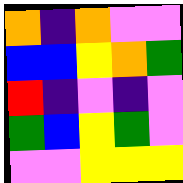[["orange", "indigo", "orange", "violet", "violet"], ["blue", "blue", "yellow", "orange", "green"], ["red", "indigo", "violet", "indigo", "violet"], ["green", "blue", "yellow", "green", "violet"], ["violet", "violet", "yellow", "yellow", "yellow"]]